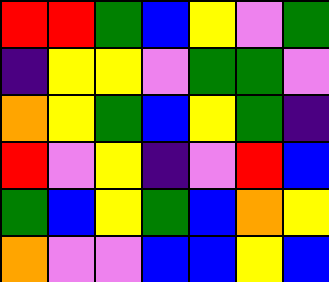[["red", "red", "green", "blue", "yellow", "violet", "green"], ["indigo", "yellow", "yellow", "violet", "green", "green", "violet"], ["orange", "yellow", "green", "blue", "yellow", "green", "indigo"], ["red", "violet", "yellow", "indigo", "violet", "red", "blue"], ["green", "blue", "yellow", "green", "blue", "orange", "yellow"], ["orange", "violet", "violet", "blue", "blue", "yellow", "blue"]]